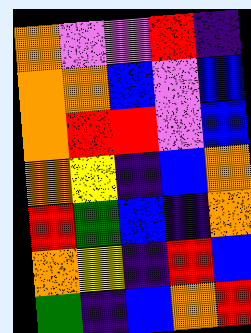[["orange", "violet", "violet", "red", "indigo"], ["orange", "orange", "blue", "violet", "blue"], ["orange", "red", "red", "violet", "blue"], ["orange", "yellow", "indigo", "blue", "orange"], ["red", "green", "blue", "indigo", "orange"], ["orange", "yellow", "indigo", "red", "blue"], ["green", "indigo", "blue", "orange", "red"]]